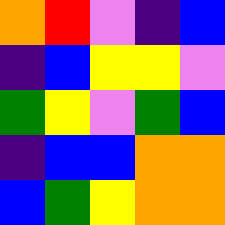[["orange", "red", "violet", "indigo", "blue"], ["indigo", "blue", "yellow", "yellow", "violet"], ["green", "yellow", "violet", "green", "blue"], ["indigo", "blue", "blue", "orange", "orange"], ["blue", "green", "yellow", "orange", "orange"]]